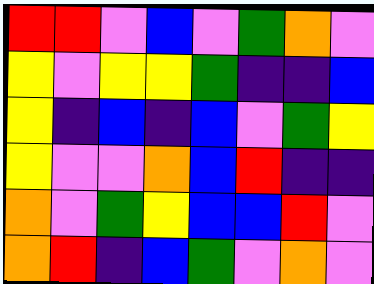[["red", "red", "violet", "blue", "violet", "green", "orange", "violet"], ["yellow", "violet", "yellow", "yellow", "green", "indigo", "indigo", "blue"], ["yellow", "indigo", "blue", "indigo", "blue", "violet", "green", "yellow"], ["yellow", "violet", "violet", "orange", "blue", "red", "indigo", "indigo"], ["orange", "violet", "green", "yellow", "blue", "blue", "red", "violet"], ["orange", "red", "indigo", "blue", "green", "violet", "orange", "violet"]]